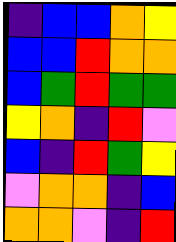[["indigo", "blue", "blue", "orange", "yellow"], ["blue", "blue", "red", "orange", "orange"], ["blue", "green", "red", "green", "green"], ["yellow", "orange", "indigo", "red", "violet"], ["blue", "indigo", "red", "green", "yellow"], ["violet", "orange", "orange", "indigo", "blue"], ["orange", "orange", "violet", "indigo", "red"]]